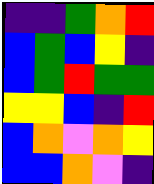[["indigo", "indigo", "green", "orange", "red"], ["blue", "green", "blue", "yellow", "indigo"], ["blue", "green", "red", "green", "green"], ["yellow", "yellow", "blue", "indigo", "red"], ["blue", "orange", "violet", "orange", "yellow"], ["blue", "blue", "orange", "violet", "indigo"]]